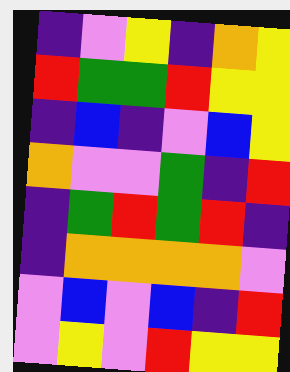[["indigo", "violet", "yellow", "indigo", "orange", "yellow"], ["red", "green", "green", "red", "yellow", "yellow"], ["indigo", "blue", "indigo", "violet", "blue", "yellow"], ["orange", "violet", "violet", "green", "indigo", "red"], ["indigo", "green", "red", "green", "red", "indigo"], ["indigo", "orange", "orange", "orange", "orange", "violet"], ["violet", "blue", "violet", "blue", "indigo", "red"], ["violet", "yellow", "violet", "red", "yellow", "yellow"]]